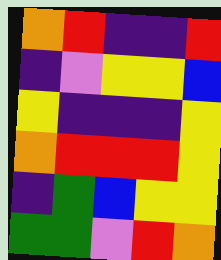[["orange", "red", "indigo", "indigo", "red"], ["indigo", "violet", "yellow", "yellow", "blue"], ["yellow", "indigo", "indigo", "indigo", "yellow"], ["orange", "red", "red", "red", "yellow"], ["indigo", "green", "blue", "yellow", "yellow"], ["green", "green", "violet", "red", "orange"]]